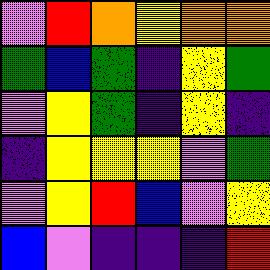[["violet", "red", "orange", "yellow", "orange", "orange"], ["green", "blue", "green", "indigo", "yellow", "green"], ["violet", "yellow", "green", "indigo", "yellow", "indigo"], ["indigo", "yellow", "yellow", "yellow", "violet", "green"], ["violet", "yellow", "red", "blue", "violet", "yellow"], ["blue", "violet", "indigo", "indigo", "indigo", "red"]]